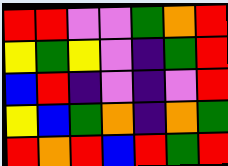[["red", "red", "violet", "violet", "green", "orange", "red"], ["yellow", "green", "yellow", "violet", "indigo", "green", "red"], ["blue", "red", "indigo", "violet", "indigo", "violet", "red"], ["yellow", "blue", "green", "orange", "indigo", "orange", "green"], ["red", "orange", "red", "blue", "red", "green", "red"]]